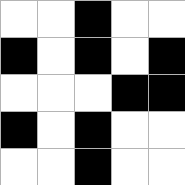[["white", "white", "black", "white", "white"], ["black", "white", "black", "white", "black"], ["white", "white", "white", "black", "black"], ["black", "white", "black", "white", "white"], ["white", "white", "black", "white", "white"]]